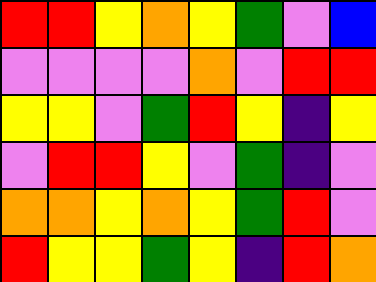[["red", "red", "yellow", "orange", "yellow", "green", "violet", "blue"], ["violet", "violet", "violet", "violet", "orange", "violet", "red", "red"], ["yellow", "yellow", "violet", "green", "red", "yellow", "indigo", "yellow"], ["violet", "red", "red", "yellow", "violet", "green", "indigo", "violet"], ["orange", "orange", "yellow", "orange", "yellow", "green", "red", "violet"], ["red", "yellow", "yellow", "green", "yellow", "indigo", "red", "orange"]]